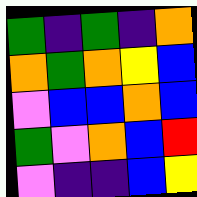[["green", "indigo", "green", "indigo", "orange"], ["orange", "green", "orange", "yellow", "blue"], ["violet", "blue", "blue", "orange", "blue"], ["green", "violet", "orange", "blue", "red"], ["violet", "indigo", "indigo", "blue", "yellow"]]